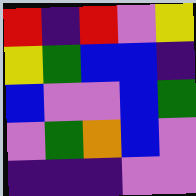[["red", "indigo", "red", "violet", "yellow"], ["yellow", "green", "blue", "blue", "indigo"], ["blue", "violet", "violet", "blue", "green"], ["violet", "green", "orange", "blue", "violet"], ["indigo", "indigo", "indigo", "violet", "violet"]]